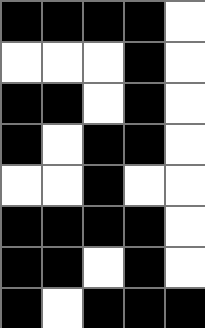[["black", "black", "black", "black", "white"], ["white", "white", "white", "black", "white"], ["black", "black", "white", "black", "white"], ["black", "white", "black", "black", "white"], ["white", "white", "black", "white", "white"], ["black", "black", "black", "black", "white"], ["black", "black", "white", "black", "white"], ["black", "white", "black", "black", "black"]]